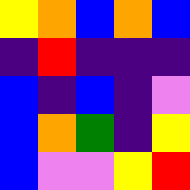[["yellow", "orange", "blue", "orange", "blue"], ["indigo", "red", "indigo", "indigo", "indigo"], ["blue", "indigo", "blue", "indigo", "violet"], ["blue", "orange", "green", "indigo", "yellow"], ["blue", "violet", "violet", "yellow", "red"]]